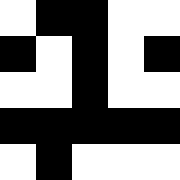[["white", "black", "black", "white", "white"], ["black", "white", "black", "white", "black"], ["white", "white", "black", "white", "white"], ["black", "black", "black", "black", "black"], ["white", "black", "white", "white", "white"]]